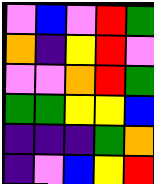[["violet", "blue", "violet", "red", "green"], ["orange", "indigo", "yellow", "red", "violet"], ["violet", "violet", "orange", "red", "green"], ["green", "green", "yellow", "yellow", "blue"], ["indigo", "indigo", "indigo", "green", "orange"], ["indigo", "violet", "blue", "yellow", "red"]]